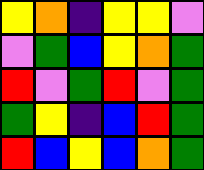[["yellow", "orange", "indigo", "yellow", "yellow", "violet"], ["violet", "green", "blue", "yellow", "orange", "green"], ["red", "violet", "green", "red", "violet", "green"], ["green", "yellow", "indigo", "blue", "red", "green"], ["red", "blue", "yellow", "blue", "orange", "green"]]